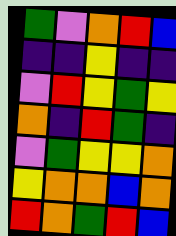[["green", "violet", "orange", "red", "blue"], ["indigo", "indigo", "yellow", "indigo", "indigo"], ["violet", "red", "yellow", "green", "yellow"], ["orange", "indigo", "red", "green", "indigo"], ["violet", "green", "yellow", "yellow", "orange"], ["yellow", "orange", "orange", "blue", "orange"], ["red", "orange", "green", "red", "blue"]]